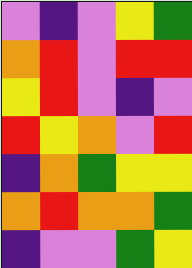[["violet", "indigo", "violet", "yellow", "green"], ["orange", "red", "violet", "red", "red"], ["yellow", "red", "violet", "indigo", "violet"], ["red", "yellow", "orange", "violet", "red"], ["indigo", "orange", "green", "yellow", "yellow"], ["orange", "red", "orange", "orange", "green"], ["indigo", "violet", "violet", "green", "yellow"]]